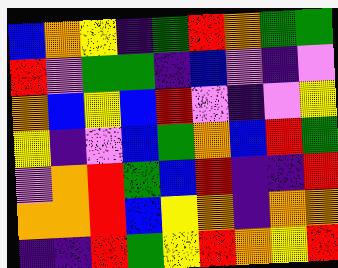[["blue", "orange", "yellow", "indigo", "green", "red", "orange", "green", "green"], ["red", "violet", "green", "green", "indigo", "blue", "violet", "indigo", "violet"], ["orange", "blue", "yellow", "blue", "red", "violet", "indigo", "violet", "yellow"], ["yellow", "indigo", "violet", "blue", "green", "orange", "blue", "red", "green"], ["violet", "orange", "red", "green", "blue", "red", "indigo", "indigo", "red"], ["orange", "orange", "red", "blue", "yellow", "orange", "indigo", "orange", "orange"], ["indigo", "indigo", "red", "green", "yellow", "red", "orange", "yellow", "red"]]